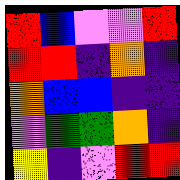[["red", "blue", "violet", "violet", "red"], ["red", "red", "indigo", "orange", "indigo"], ["orange", "blue", "blue", "indigo", "indigo"], ["violet", "green", "green", "orange", "indigo"], ["yellow", "indigo", "violet", "red", "red"]]